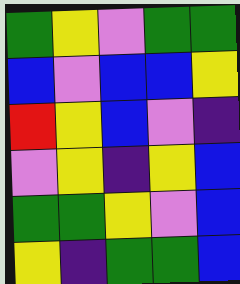[["green", "yellow", "violet", "green", "green"], ["blue", "violet", "blue", "blue", "yellow"], ["red", "yellow", "blue", "violet", "indigo"], ["violet", "yellow", "indigo", "yellow", "blue"], ["green", "green", "yellow", "violet", "blue"], ["yellow", "indigo", "green", "green", "blue"]]